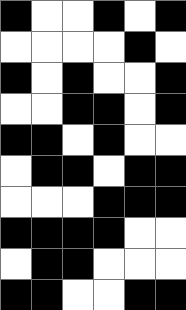[["black", "white", "white", "black", "white", "black"], ["white", "white", "white", "white", "black", "white"], ["black", "white", "black", "white", "white", "black"], ["white", "white", "black", "black", "white", "black"], ["black", "black", "white", "black", "white", "white"], ["white", "black", "black", "white", "black", "black"], ["white", "white", "white", "black", "black", "black"], ["black", "black", "black", "black", "white", "white"], ["white", "black", "black", "white", "white", "white"], ["black", "black", "white", "white", "black", "black"]]